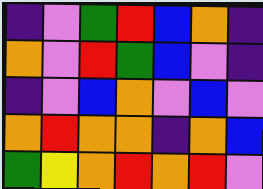[["indigo", "violet", "green", "red", "blue", "orange", "indigo"], ["orange", "violet", "red", "green", "blue", "violet", "indigo"], ["indigo", "violet", "blue", "orange", "violet", "blue", "violet"], ["orange", "red", "orange", "orange", "indigo", "orange", "blue"], ["green", "yellow", "orange", "red", "orange", "red", "violet"]]